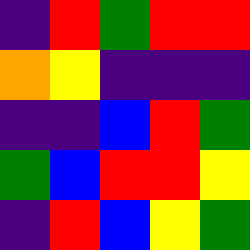[["indigo", "red", "green", "red", "red"], ["orange", "yellow", "indigo", "indigo", "indigo"], ["indigo", "indigo", "blue", "red", "green"], ["green", "blue", "red", "red", "yellow"], ["indigo", "red", "blue", "yellow", "green"]]